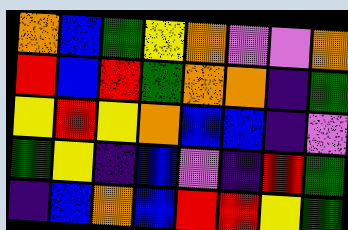[["orange", "blue", "green", "yellow", "orange", "violet", "violet", "orange"], ["red", "blue", "red", "green", "orange", "orange", "indigo", "green"], ["yellow", "red", "yellow", "orange", "blue", "blue", "indigo", "violet"], ["green", "yellow", "indigo", "blue", "violet", "indigo", "red", "green"], ["indigo", "blue", "orange", "blue", "red", "red", "yellow", "green"]]